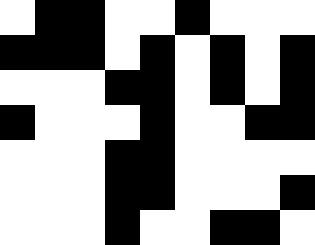[["white", "black", "black", "white", "white", "black", "white", "white", "white"], ["black", "black", "black", "white", "black", "white", "black", "white", "black"], ["white", "white", "white", "black", "black", "white", "black", "white", "black"], ["black", "white", "white", "white", "black", "white", "white", "black", "black"], ["white", "white", "white", "black", "black", "white", "white", "white", "white"], ["white", "white", "white", "black", "black", "white", "white", "white", "black"], ["white", "white", "white", "black", "white", "white", "black", "black", "white"]]